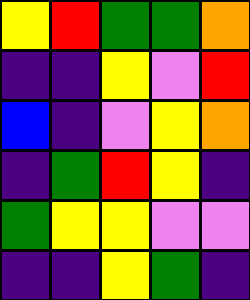[["yellow", "red", "green", "green", "orange"], ["indigo", "indigo", "yellow", "violet", "red"], ["blue", "indigo", "violet", "yellow", "orange"], ["indigo", "green", "red", "yellow", "indigo"], ["green", "yellow", "yellow", "violet", "violet"], ["indigo", "indigo", "yellow", "green", "indigo"]]